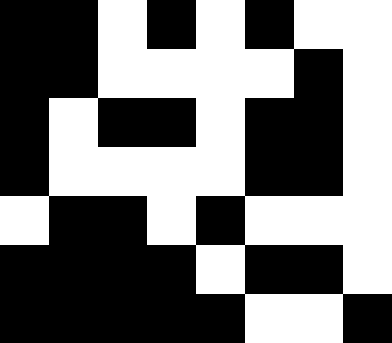[["black", "black", "white", "black", "white", "black", "white", "white"], ["black", "black", "white", "white", "white", "white", "black", "white"], ["black", "white", "black", "black", "white", "black", "black", "white"], ["black", "white", "white", "white", "white", "black", "black", "white"], ["white", "black", "black", "white", "black", "white", "white", "white"], ["black", "black", "black", "black", "white", "black", "black", "white"], ["black", "black", "black", "black", "black", "white", "white", "black"]]